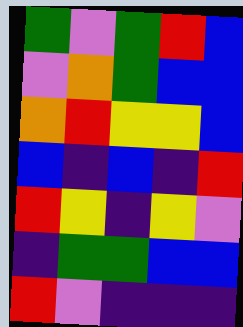[["green", "violet", "green", "red", "blue"], ["violet", "orange", "green", "blue", "blue"], ["orange", "red", "yellow", "yellow", "blue"], ["blue", "indigo", "blue", "indigo", "red"], ["red", "yellow", "indigo", "yellow", "violet"], ["indigo", "green", "green", "blue", "blue"], ["red", "violet", "indigo", "indigo", "indigo"]]